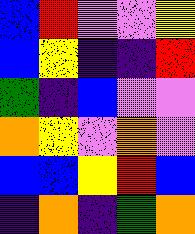[["blue", "red", "violet", "violet", "yellow"], ["blue", "yellow", "indigo", "indigo", "red"], ["green", "indigo", "blue", "violet", "violet"], ["orange", "yellow", "violet", "orange", "violet"], ["blue", "blue", "yellow", "red", "blue"], ["indigo", "orange", "indigo", "green", "orange"]]